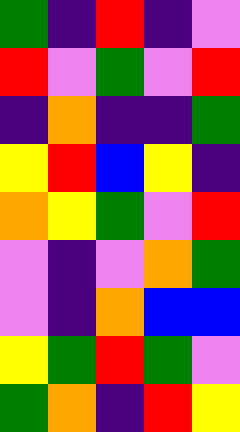[["green", "indigo", "red", "indigo", "violet"], ["red", "violet", "green", "violet", "red"], ["indigo", "orange", "indigo", "indigo", "green"], ["yellow", "red", "blue", "yellow", "indigo"], ["orange", "yellow", "green", "violet", "red"], ["violet", "indigo", "violet", "orange", "green"], ["violet", "indigo", "orange", "blue", "blue"], ["yellow", "green", "red", "green", "violet"], ["green", "orange", "indigo", "red", "yellow"]]